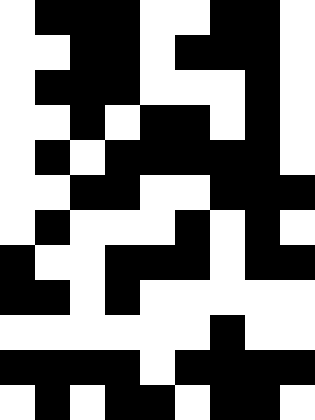[["white", "black", "black", "black", "white", "white", "black", "black", "white"], ["white", "white", "black", "black", "white", "black", "black", "black", "white"], ["white", "black", "black", "black", "white", "white", "white", "black", "white"], ["white", "white", "black", "white", "black", "black", "white", "black", "white"], ["white", "black", "white", "black", "black", "black", "black", "black", "white"], ["white", "white", "black", "black", "white", "white", "black", "black", "black"], ["white", "black", "white", "white", "white", "black", "white", "black", "white"], ["black", "white", "white", "black", "black", "black", "white", "black", "black"], ["black", "black", "white", "black", "white", "white", "white", "white", "white"], ["white", "white", "white", "white", "white", "white", "black", "white", "white"], ["black", "black", "black", "black", "white", "black", "black", "black", "black"], ["white", "black", "white", "black", "black", "white", "black", "black", "white"]]